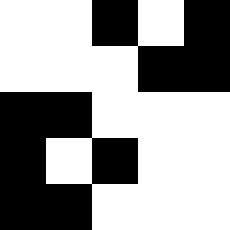[["white", "white", "black", "white", "black"], ["white", "white", "white", "black", "black"], ["black", "black", "white", "white", "white"], ["black", "white", "black", "white", "white"], ["black", "black", "white", "white", "white"]]